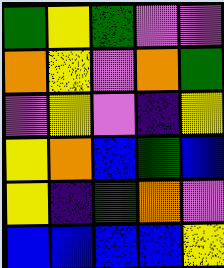[["green", "yellow", "green", "violet", "violet"], ["orange", "yellow", "violet", "orange", "green"], ["violet", "yellow", "violet", "indigo", "yellow"], ["yellow", "orange", "blue", "green", "blue"], ["yellow", "indigo", "green", "orange", "violet"], ["blue", "blue", "blue", "blue", "yellow"]]